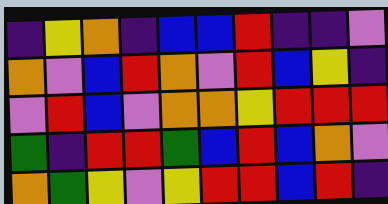[["indigo", "yellow", "orange", "indigo", "blue", "blue", "red", "indigo", "indigo", "violet"], ["orange", "violet", "blue", "red", "orange", "violet", "red", "blue", "yellow", "indigo"], ["violet", "red", "blue", "violet", "orange", "orange", "yellow", "red", "red", "red"], ["green", "indigo", "red", "red", "green", "blue", "red", "blue", "orange", "violet"], ["orange", "green", "yellow", "violet", "yellow", "red", "red", "blue", "red", "indigo"]]